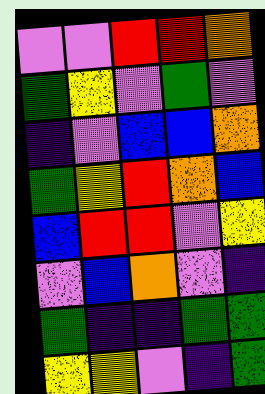[["violet", "violet", "red", "red", "orange"], ["green", "yellow", "violet", "green", "violet"], ["indigo", "violet", "blue", "blue", "orange"], ["green", "yellow", "red", "orange", "blue"], ["blue", "red", "red", "violet", "yellow"], ["violet", "blue", "orange", "violet", "indigo"], ["green", "indigo", "indigo", "green", "green"], ["yellow", "yellow", "violet", "indigo", "green"]]